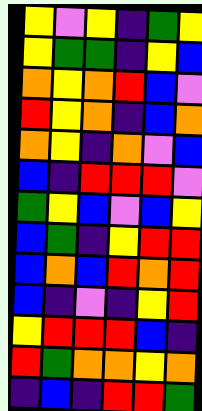[["yellow", "violet", "yellow", "indigo", "green", "yellow"], ["yellow", "green", "green", "indigo", "yellow", "blue"], ["orange", "yellow", "orange", "red", "blue", "violet"], ["red", "yellow", "orange", "indigo", "blue", "orange"], ["orange", "yellow", "indigo", "orange", "violet", "blue"], ["blue", "indigo", "red", "red", "red", "violet"], ["green", "yellow", "blue", "violet", "blue", "yellow"], ["blue", "green", "indigo", "yellow", "red", "red"], ["blue", "orange", "blue", "red", "orange", "red"], ["blue", "indigo", "violet", "indigo", "yellow", "red"], ["yellow", "red", "red", "red", "blue", "indigo"], ["red", "green", "orange", "orange", "yellow", "orange"], ["indigo", "blue", "indigo", "red", "red", "green"]]